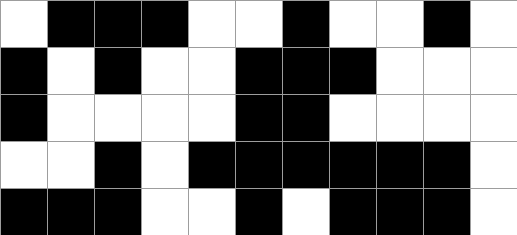[["white", "black", "black", "black", "white", "white", "black", "white", "white", "black", "white"], ["black", "white", "black", "white", "white", "black", "black", "black", "white", "white", "white"], ["black", "white", "white", "white", "white", "black", "black", "white", "white", "white", "white"], ["white", "white", "black", "white", "black", "black", "black", "black", "black", "black", "white"], ["black", "black", "black", "white", "white", "black", "white", "black", "black", "black", "white"]]